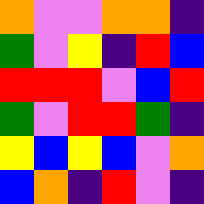[["orange", "violet", "violet", "orange", "orange", "indigo"], ["green", "violet", "yellow", "indigo", "red", "blue"], ["red", "red", "red", "violet", "blue", "red"], ["green", "violet", "red", "red", "green", "indigo"], ["yellow", "blue", "yellow", "blue", "violet", "orange"], ["blue", "orange", "indigo", "red", "violet", "indigo"]]